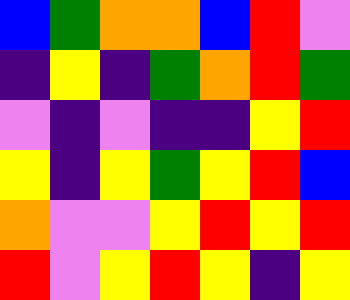[["blue", "green", "orange", "orange", "blue", "red", "violet"], ["indigo", "yellow", "indigo", "green", "orange", "red", "green"], ["violet", "indigo", "violet", "indigo", "indigo", "yellow", "red"], ["yellow", "indigo", "yellow", "green", "yellow", "red", "blue"], ["orange", "violet", "violet", "yellow", "red", "yellow", "red"], ["red", "violet", "yellow", "red", "yellow", "indigo", "yellow"]]